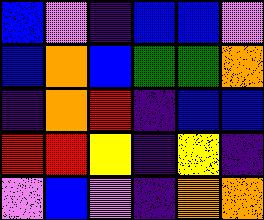[["blue", "violet", "indigo", "blue", "blue", "violet"], ["blue", "orange", "blue", "green", "green", "orange"], ["indigo", "orange", "red", "indigo", "blue", "blue"], ["red", "red", "yellow", "indigo", "yellow", "indigo"], ["violet", "blue", "violet", "indigo", "orange", "orange"]]